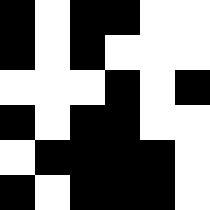[["black", "white", "black", "black", "white", "white"], ["black", "white", "black", "white", "white", "white"], ["white", "white", "white", "black", "white", "black"], ["black", "white", "black", "black", "white", "white"], ["white", "black", "black", "black", "black", "white"], ["black", "white", "black", "black", "black", "white"]]